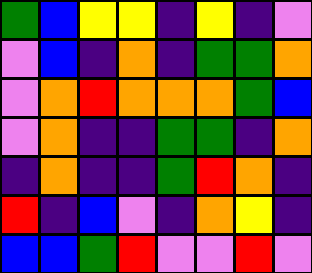[["green", "blue", "yellow", "yellow", "indigo", "yellow", "indigo", "violet"], ["violet", "blue", "indigo", "orange", "indigo", "green", "green", "orange"], ["violet", "orange", "red", "orange", "orange", "orange", "green", "blue"], ["violet", "orange", "indigo", "indigo", "green", "green", "indigo", "orange"], ["indigo", "orange", "indigo", "indigo", "green", "red", "orange", "indigo"], ["red", "indigo", "blue", "violet", "indigo", "orange", "yellow", "indigo"], ["blue", "blue", "green", "red", "violet", "violet", "red", "violet"]]